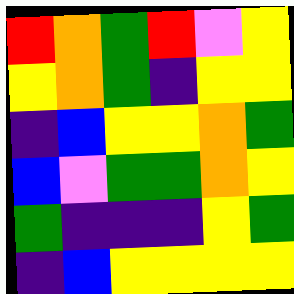[["red", "orange", "green", "red", "violet", "yellow"], ["yellow", "orange", "green", "indigo", "yellow", "yellow"], ["indigo", "blue", "yellow", "yellow", "orange", "green"], ["blue", "violet", "green", "green", "orange", "yellow"], ["green", "indigo", "indigo", "indigo", "yellow", "green"], ["indigo", "blue", "yellow", "yellow", "yellow", "yellow"]]